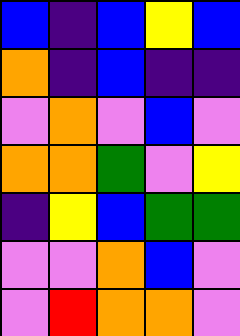[["blue", "indigo", "blue", "yellow", "blue"], ["orange", "indigo", "blue", "indigo", "indigo"], ["violet", "orange", "violet", "blue", "violet"], ["orange", "orange", "green", "violet", "yellow"], ["indigo", "yellow", "blue", "green", "green"], ["violet", "violet", "orange", "blue", "violet"], ["violet", "red", "orange", "orange", "violet"]]